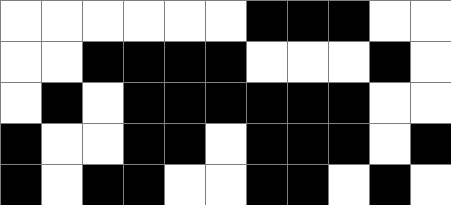[["white", "white", "white", "white", "white", "white", "black", "black", "black", "white", "white"], ["white", "white", "black", "black", "black", "black", "white", "white", "white", "black", "white"], ["white", "black", "white", "black", "black", "black", "black", "black", "black", "white", "white"], ["black", "white", "white", "black", "black", "white", "black", "black", "black", "white", "black"], ["black", "white", "black", "black", "white", "white", "black", "black", "white", "black", "white"]]